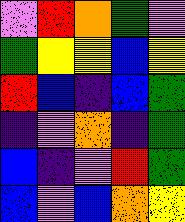[["violet", "red", "orange", "green", "violet"], ["green", "yellow", "yellow", "blue", "yellow"], ["red", "blue", "indigo", "blue", "green"], ["indigo", "violet", "orange", "indigo", "green"], ["blue", "indigo", "violet", "red", "green"], ["blue", "violet", "blue", "orange", "yellow"]]